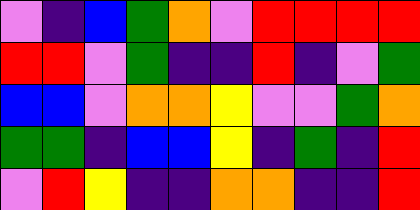[["violet", "indigo", "blue", "green", "orange", "violet", "red", "red", "red", "red"], ["red", "red", "violet", "green", "indigo", "indigo", "red", "indigo", "violet", "green"], ["blue", "blue", "violet", "orange", "orange", "yellow", "violet", "violet", "green", "orange"], ["green", "green", "indigo", "blue", "blue", "yellow", "indigo", "green", "indigo", "red"], ["violet", "red", "yellow", "indigo", "indigo", "orange", "orange", "indigo", "indigo", "red"]]